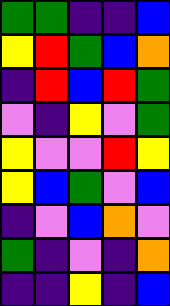[["green", "green", "indigo", "indigo", "blue"], ["yellow", "red", "green", "blue", "orange"], ["indigo", "red", "blue", "red", "green"], ["violet", "indigo", "yellow", "violet", "green"], ["yellow", "violet", "violet", "red", "yellow"], ["yellow", "blue", "green", "violet", "blue"], ["indigo", "violet", "blue", "orange", "violet"], ["green", "indigo", "violet", "indigo", "orange"], ["indigo", "indigo", "yellow", "indigo", "blue"]]